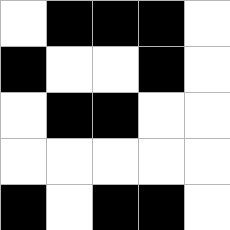[["white", "black", "black", "black", "white"], ["black", "white", "white", "black", "white"], ["white", "black", "black", "white", "white"], ["white", "white", "white", "white", "white"], ["black", "white", "black", "black", "white"]]